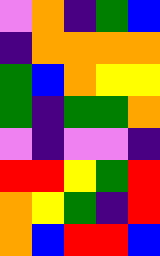[["violet", "orange", "indigo", "green", "blue"], ["indigo", "orange", "orange", "orange", "orange"], ["green", "blue", "orange", "yellow", "yellow"], ["green", "indigo", "green", "green", "orange"], ["violet", "indigo", "violet", "violet", "indigo"], ["red", "red", "yellow", "green", "red"], ["orange", "yellow", "green", "indigo", "red"], ["orange", "blue", "red", "red", "blue"]]